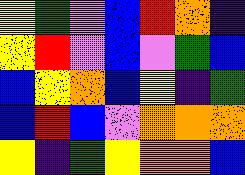[["yellow", "green", "violet", "blue", "red", "orange", "indigo"], ["yellow", "red", "violet", "blue", "violet", "green", "blue"], ["blue", "yellow", "orange", "blue", "yellow", "indigo", "green"], ["blue", "red", "blue", "violet", "orange", "orange", "orange"], ["yellow", "indigo", "green", "yellow", "orange", "orange", "blue"]]